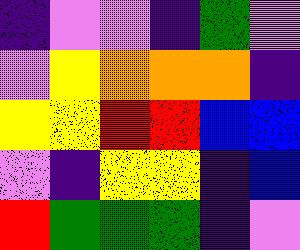[["indigo", "violet", "violet", "indigo", "green", "violet"], ["violet", "yellow", "orange", "orange", "orange", "indigo"], ["yellow", "yellow", "red", "red", "blue", "blue"], ["violet", "indigo", "yellow", "yellow", "indigo", "blue"], ["red", "green", "green", "green", "indigo", "violet"]]